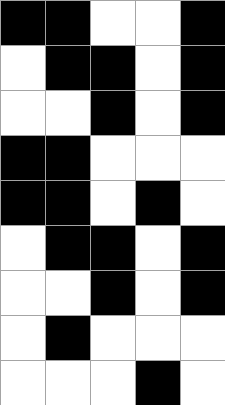[["black", "black", "white", "white", "black"], ["white", "black", "black", "white", "black"], ["white", "white", "black", "white", "black"], ["black", "black", "white", "white", "white"], ["black", "black", "white", "black", "white"], ["white", "black", "black", "white", "black"], ["white", "white", "black", "white", "black"], ["white", "black", "white", "white", "white"], ["white", "white", "white", "black", "white"]]